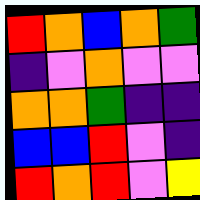[["red", "orange", "blue", "orange", "green"], ["indigo", "violet", "orange", "violet", "violet"], ["orange", "orange", "green", "indigo", "indigo"], ["blue", "blue", "red", "violet", "indigo"], ["red", "orange", "red", "violet", "yellow"]]